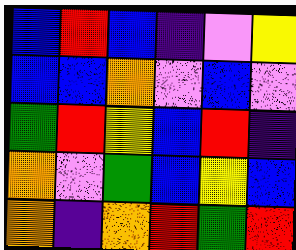[["blue", "red", "blue", "indigo", "violet", "yellow"], ["blue", "blue", "orange", "violet", "blue", "violet"], ["green", "red", "yellow", "blue", "red", "indigo"], ["orange", "violet", "green", "blue", "yellow", "blue"], ["orange", "indigo", "orange", "red", "green", "red"]]